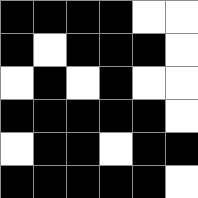[["black", "black", "black", "black", "white", "white"], ["black", "white", "black", "black", "black", "white"], ["white", "black", "white", "black", "white", "white"], ["black", "black", "black", "black", "black", "white"], ["white", "black", "black", "white", "black", "black"], ["black", "black", "black", "black", "black", "white"]]